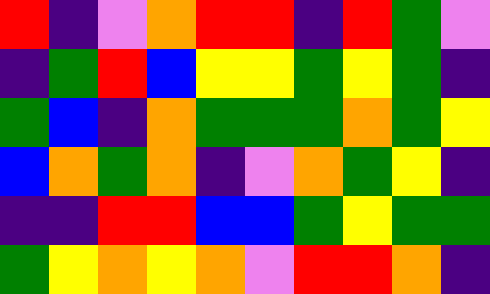[["red", "indigo", "violet", "orange", "red", "red", "indigo", "red", "green", "violet"], ["indigo", "green", "red", "blue", "yellow", "yellow", "green", "yellow", "green", "indigo"], ["green", "blue", "indigo", "orange", "green", "green", "green", "orange", "green", "yellow"], ["blue", "orange", "green", "orange", "indigo", "violet", "orange", "green", "yellow", "indigo"], ["indigo", "indigo", "red", "red", "blue", "blue", "green", "yellow", "green", "green"], ["green", "yellow", "orange", "yellow", "orange", "violet", "red", "red", "orange", "indigo"]]